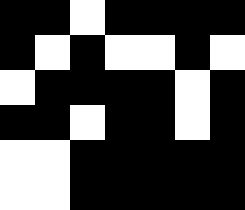[["black", "black", "white", "black", "black", "black", "black"], ["black", "white", "black", "white", "white", "black", "white"], ["white", "black", "black", "black", "black", "white", "black"], ["black", "black", "white", "black", "black", "white", "black"], ["white", "white", "black", "black", "black", "black", "black"], ["white", "white", "black", "black", "black", "black", "black"]]